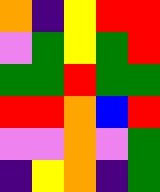[["orange", "indigo", "yellow", "red", "red"], ["violet", "green", "yellow", "green", "red"], ["green", "green", "red", "green", "green"], ["red", "red", "orange", "blue", "red"], ["violet", "violet", "orange", "violet", "green"], ["indigo", "yellow", "orange", "indigo", "green"]]